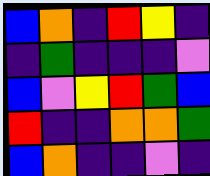[["blue", "orange", "indigo", "red", "yellow", "indigo"], ["indigo", "green", "indigo", "indigo", "indigo", "violet"], ["blue", "violet", "yellow", "red", "green", "blue"], ["red", "indigo", "indigo", "orange", "orange", "green"], ["blue", "orange", "indigo", "indigo", "violet", "indigo"]]